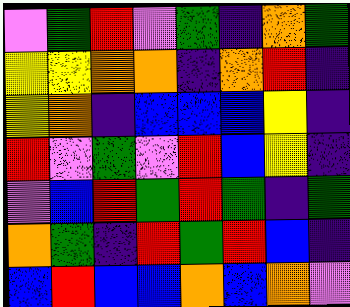[["violet", "green", "red", "violet", "green", "indigo", "orange", "green"], ["yellow", "yellow", "orange", "orange", "indigo", "orange", "red", "indigo"], ["yellow", "orange", "indigo", "blue", "blue", "blue", "yellow", "indigo"], ["red", "violet", "green", "violet", "red", "blue", "yellow", "indigo"], ["violet", "blue", "red", "green", "red", "green", "indigo", "green"], ["orange", "green", "indigo", "red", "green", "red", "blue", "indigo"], ["blue", "red", "blue", "blue", "orange", "blue", "orange", "violet"]]